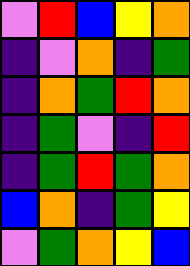[["violet", "red", "blue", "yellow", "orange"], ["indigo", "violet", "orange", "indigo", "green"], ["indigo", "orange", "green", "red", "orange"], ["indigo", "green", "violet", "indigo", "red"], ["indigo", "green", "red", "green", "orange"], ["blue", "orange", "indigo", "green", "yellow"], ["violet", "green", "orange", "yellow", "blue"]]